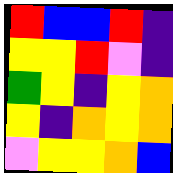[["red", "blue", "blue", "red", "indigo"], ["yellow", "yellow", "red", "violet", "indigo"], ["green", "yellow", "indigo", "yellow", "orange"], ["yellow", "indigo", "orange", "yellow", "orange"], ["violet", "yellow", "yellow", "orange", "blue"]]